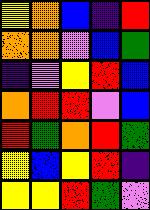[["yellow", "orange", "blue", "indigo", "red"], ["orange", "orange", "violet", "blue", "green"], ["indigo", "violet", "yellow", "red", "blue"], ["orange", "red", "red", "violet", "blue"], ["red", "green", "orange", "red", "green"], ["yellow", "blue", "yellow", "red", "indigo"], ["yellow", "yellow", "red", "green", "violet"]]